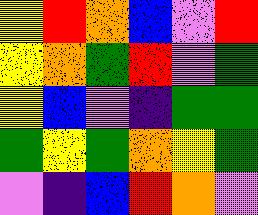[["yellow", "red", "orange", "blue", "violet", "red"], ["yellow", "orange", "green", "red", "violet", "green"], ["yellow", "blue", "violet", "indigo", "green", "green"], ["green", "yellow", "green", "orange", "yellow", "green"], ["violet", "indigo", "blue", "red", "orange", "violet"]]